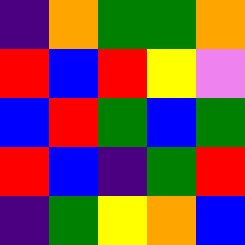[["indigo", "orange", "green", "green", "orange"], ["red", "blue", "red", "yellow", "violet"], ["blue", "red", "green", "blue", "green"], ["red", "blue", "indigo", "green", "red"], ["indigo", "green", "yellow", "orange", "blue"]]